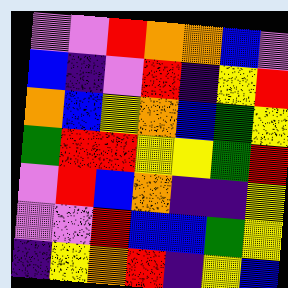[["violet", "violet", "red", "orange", "orange", "blue", "violet"], ["blue", "indigo", "violet", "red", "indigo", "yellow", "red"], ["orange", "blue", "yellow", "orange", "blue", "green", "yellow"], ["green", "red", "red", "yellow", "yellow", "green", "red"], ["violet", "red", "blue", "orange", "indigo", "indigo", "yellow"], ["violet", "violet", "red", "blue", "blue", "green", "yellow"], ["indigo", "yellow", "orange", "red", "indigo", "yellow", "blue"]]